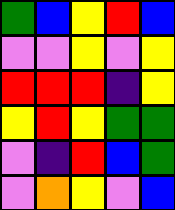[["green", "blue", "yellow", "red", "blue"], ["violet", "violet", "yellow", "violet", "yellow"], ["red", "red", "red", "indigo", "yellow"], ["yellow", "red", "yellow", "green", "green"], ["violet", "indigo", "red", "blue", "green"], ["violet", "orange", "yellow", "violet", "blue"]]